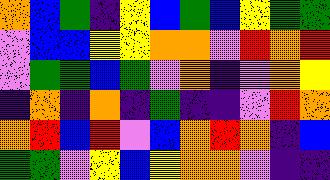[["orange", "blue", "green", "indigo", "yellow", "blue", "green", "blue", "yellow", "green", "green"], ["violet", "blue", "blue", "yellow", "yellow", "orange", "orange", "violet", "red", "orange", "red"], ["violet", "green", "green", "blue", "green", "violet", "orange", "indigo", "violet", "orange", "yellow"], ["indigo", "orange", "indigo", "orange", "indigo", "green", "indigo", "indigo", "violet", "red", "orange"], ["orange", "red", "blue", "red", "violet", "blue", "orange", "red", "orange", "indigo", "blue"], ["green", "green", "violet", "yellow", "blue", "yellow", "orange", "orange", "violet", "indigo", "indigo"]]